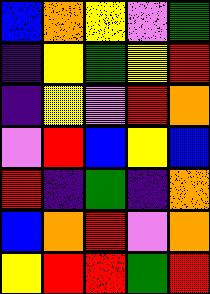[["blue", "orange", "yellow", "violet", "green"], ["indigo", "yellow", "green", "yellow", "red"], ["indigo", "yellow", "violet", "red", "orange"], ["violet", "red", "blue", "yellow", "blue"], ["red", "indigo", "green", "indigo", "orange"], ["blue", "orange", "red", "violet", "orange"], ["yellow", "red", "red", "green", "red"]]